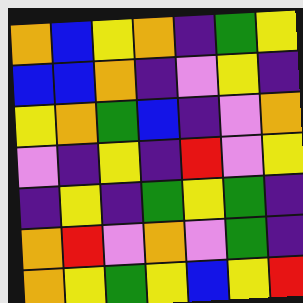[["orange", "blue", "yellow", "orange", "indigo", "green", "yellow"], ["blue", "blue", "orange", "indigo", "violet", "yellow", "indigo"], ["yellow", "orange", "green", "blue", "indigo", "violet", "orange"], ["violet", "indigo", "yellow", "indigo", "red", "violet", "yellow"], ["indigo", "yellow", "indigo", "green", "yellow", "green", "indigo"], ["orange", "red", "violet", "orange", "violet", "green", "indigo"], ["orange", "yellow", "green", "yellow", "blue", "yellow", "red"]]